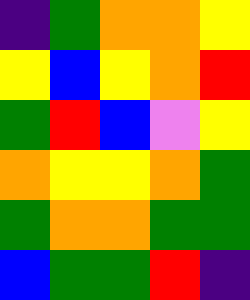[["indigo", "green", "orange", "orange", "yellow"], ["yellow", "blue", "yellow", "orange", "red"], ["green", "red", "blue", "violet", "yellow"], ["orange", "yellow", "yellow", "orange", "green"], ["green", "orange", "orange", "green", "green"], ["blue", "green", "green", "red", "indigo"]]